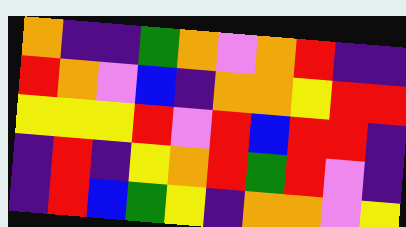[["orange", "indigo", "indigo", "green", "orange", "violet", "orange", "red", "indigo", "indigo"], ["red", "orange", "violet", "blue", "indigo", "orange", "orange", "yellow", "red", "red"], ["yellow", "yellow", "yellow", "red", "violet", "red", "blue", "red", "red", "indigo"], ["indigo", "red", "indigo", "yellow", "orange", "red", "green", "red", "violet", "indigo"], ["indigo", "red", "blue", "green", "yellow", "indigo", "orange", "orange", "violet", "yellow"]]